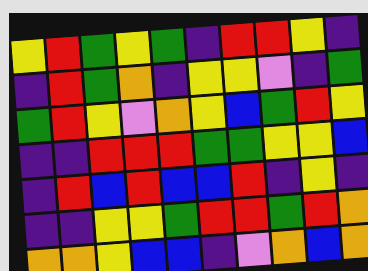[["yellow", "red", "green", "yellow", "green", "indigo", "red", "red", "yellow", "indigo"], ["indigo", "red", "green", "orange", "indigo", "yellow", "yellow", "violet", "indigo", "green"], ["green", "red", "yellow", "violet", "orange", "yellow", "blue", "green", "red", "yellow"], ["indigo", "indigo", "red", "red", "red", "green", "green", "yellow", "yellow", "blue"], ["indigo", "red", "blue", "red", "blue", "blue", "red", "indigo", "yellow", "indigo"], ["indigo", "indigo", "yellow", "yellow", "green", "red", "red", "green", "red", "orange"], ["orange", "orange", "yellow", "blue", "blue", "indigo", "violet", "orange", "blue", "orange"]]